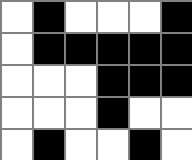[["white", "black", "white", "white", "white", "black"], ["white", "black", "black", "black", "black", "black"], ["white", "white", "white", "black", "black", "black"], ["white", "white", "white", "black", "white", "white"], ["white", "black", "white", "white", "black", "white"]]